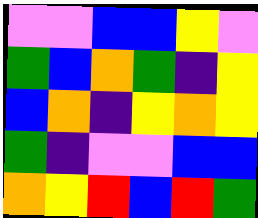[["violet", "violet", "blue", "blue", "yellow", "violet"], ["green", "blue", "orange", "green", "indigo", "yellow"], ["blue", "orange", "indigo", "yellow", "orange", "yellow"], ["green", "indigo", "violet", "violet", "blue", "blue"], ["orange", "yellow", "red", "blue", "red", "green"]]